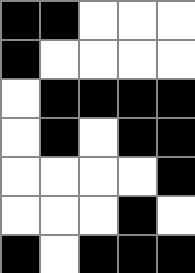[["black", "black", "white", "white", "white"], ["black", "white", "white", "white", "white"], ["white", "black", "black", "black", "black"], ["white", "black", "white", "black", "black"], ["white", "white", "white", "white", "black"], ["white", "white", "white", "black", "white"], ["black", "white", "black", "black", "black"]]